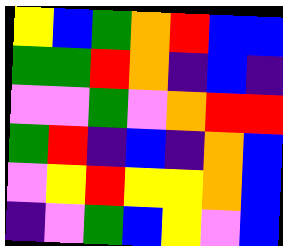[["yellow", "blue", "green", "orange", "red", "blue", "blue"], ["green", "green", "red", "orange", "indigo", "blue", "indigo"], ["violet", "violet", "green", "violet", "orange", "red", "red"], ["green", "red", "indigo", "blue", "indigo", "orange", "blue"], ["violet", "yellow", "red", "yellow", "yellow", "orange", "blue"], ["indigo", "violet", "green", "blue", "yellow", "violet", "blue"]]